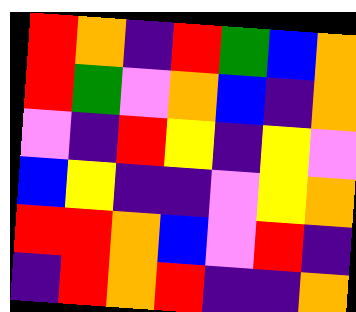[["red", "orange", "indigo", "red", "green", "blue", "orange"], ["red", "green", "violet", "orange", "blue", "indigo", "orange"], ["violet", "indigo", "red", "yellow", "indigo", "yellow", "violet"], ["blue", "yellow", "indigo", "indigo", "violet", "yellow", "orange"], ["red", "red", "orange", "blue", "violet", "red", "indigo"], ["indigo", "red", "orange", "red", "indigo", "indigo", "orange"]]